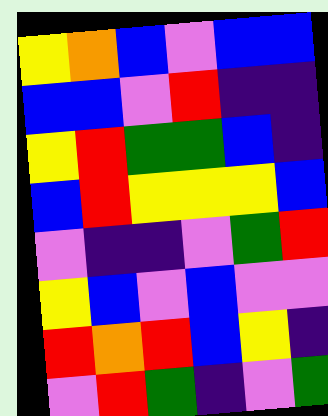[["yellow", "orange", "blue", "violet", "blue", "blue"], ["blue", "blue", "violet", "red", "indigo", "indigo"], ["yellow", "red", "green", "green", "blue", "indigo"], ["blue", "red", "yellow", "yellow", "yellow", "blue"], ["violet", "indigo", "indigo", "violet", "green", "red"], ["yellow", "blue", "violet", "blue", "violet", "violet"], ["red", "orange", "red", "blue", "yellow", "indigo"], ["violet", "red", "green", "indigo", "violet", "green"]]